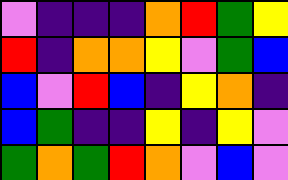[["violet", "indigo", "indigo", "indigo", "orange", "red", "green", "yellow"], ["red", "indigo", "orange", "orange", "yellow", "violet", "green", "blue"], ["blue", "violet", "red", "blue", "indigo", "yellow", "orange", "indigo"], ["blue", "green", "indigo", "indigo", "yellow", "indigo", "yellow", "violet"], ["green", "orange", "green", "red", "orange", "violet", "blue", "violet"]]